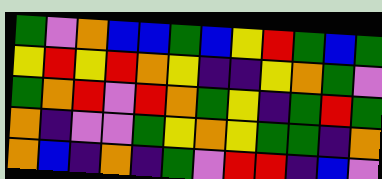[["green", "violet", "orange", "blue", "blue", "green", "blue", "yellow", "red", "green", "blue", "green"], ["yellow", "red", "yellow", "red", "orange", "yellow", "indigo", "indigo", "yellow", "orange", "green", "violet"], ["green", "orange", "red", "violet", "red", "orange", "green", "yellow", "indigo", "green", "red", "green"], ["orange", "indigo", "violet", "violet", "green", "yellow", "orange", "yellow", "green", "green", "indigo", "orange"], ["orange", "blue", "indigo", "orange", "indigo", "green", "violet", "red", "red", "indigo", "blue", "violet"]]